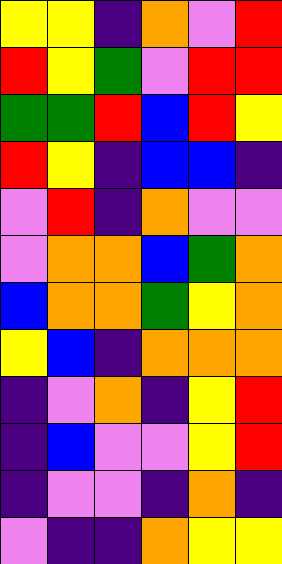[["yellow", "yellow", "indigo", "orange", "violet", "red"], ["red", "yellow", "green", "violet", "red", "red"], ["green", "green", "red", "blue", "red", "yellow"], ["red", "yellow", "indigo", "blue", "blue", "indigo"], ["violet", "red", "indigo", "orange", "violet", "violet"], ["violet", "orange", "orange", "blue", "green", "orange"], ["blue", "orange", "orange", "green", "yellow", "orange"], ["yellow", "blue", "indigo", "orange", "orange", "orange"], ["indigo", "violet", "orange", "indigo", "yellow", "red"], ["indigo", "blue", "violet", "violet", "yellow", "red"], ["indigo", "violet", "violet", "indigo", "orange", "indigo"], ["violet", "indigo", "indigo", "orange", "yellow", "yellow"]]